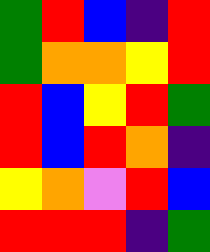[["green", "red", "blue", "indigo", "red"], ["green", "orange", "orange", "yellow", "red"], ["red", "blue", "yellow", "red", "green"], ["red", "blue", "red", "orange", "indigo"], ["yellow", "orange", "violet", "red", "blue"], ["red", "red", "red", "indigo", "green"]]